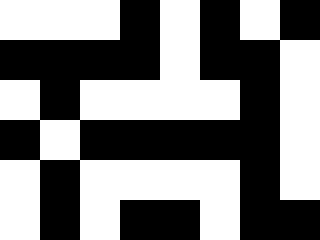[["white", "white", "white", "black", "white", "black", "white", "black"], ["black", "black", "black", "black", "white", "black", "black", "white"], ["white", "black", "white", "white", "white", "white", "black", "white"], ["black", "white", "black", "black", "black", "black", "black", "white"], ["white", "black", "white", "white", "white", "white", "black", "white"], ["white", "black", "white", "black", "black", "white", "black", "black"]]